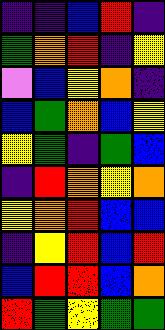[["indigo", "indigo", "blue", "red", "indigo"], ["green", "orange", "red", "indigo", "yellow"], ["violet", "blue", "yellow", "orange", "indigo"], ["blue", "green", "orange", "blue", "yellow"], ["yellow", "green", "indigo", "green", "blue"], ["indigo", "red", "orange", "yellow", "orange"], ["yellow", "orange", "red", "blue", "blue"], ["indigo", "yellow", "red", "blue", "red"], ["blue", "red", "red", "blue", "orange"], ["red", "green", "yellow", "green", "green"]]